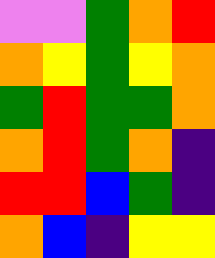[["violet", "violet", "green", "orange", "red"], ["orange", "yellow", "green", "yellow", "orange"], ["green", "red", "green", "green", "orange"], ["orange", "red", "green", "orange", "indigo"], ["red", "red", "blue", "green", "indigo"], ["orange", "blue", "indigo", "yellow", "yellow"]]